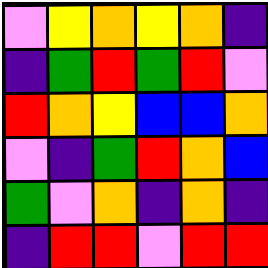[["violet", "yellow", "orange", "yellow", "orange", "indigo"], ["indigo", "green", "red", "green", "red", "violet"], ["red", "orange", "yellow", "blue", "blue", "orange"], ["violet", "indigo", "green", "red", "orange", "blue"], ["green", "violet", "orange", "indigo", "orange", "indigo"], ["indigo", "red", "red", "violet", "red", "red"]]